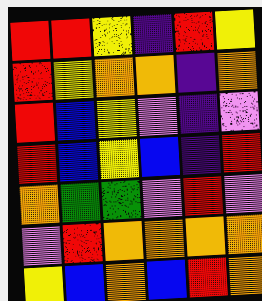[["red", "red", "yellow", "indigo", "red", "yellow"], ["red", "yellow", "orange", "orange", "indigo", "orange"], ["red", "blue", "yellow", "violet", "indigo", "violet"], ["red", "blue", "yellow", "blue", "indigo", "red"], ["orange", "green", "green", "violet", "red", "violet"], ["violet", "red", "orange", "orange", "orange", "orange"], ["yellow", "blue", "orange", "blue", "red", "orange"]]